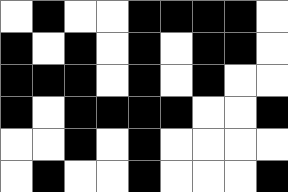[["white", "black", "white", "white", "black", "black", "black", "black", "white"], ["black", "white", "black", "white", "black", "white", "black", "black", "white"], ["black", "black", "black", "white", "black", "white", "black", "white", "white"], ["black", "white", "black", "black", "black", "black", "white", "white", "black"], ["white", "white", "black", "white", "black", "white", "white", "white", "white"], ["white", "black", "white", "white", "black", "white", "white", "white", "black"]]